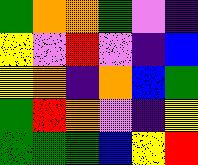[["green", "orange", "orange", "green", "violet", "indigo"], ["yellow", "violet", "red", "violet", "indigo", "blue"], ["yellow", "orange", "indigo", "orange", "blue", "green"], ["green", "red", "orange", "violet", "indigo", "yellow"], ["green", "green", "green", "blue", "yellow", "red"]]